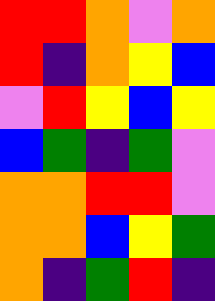[["red", "red", "orange", "violet", "orange"], ["red", "indigo", "orange", "yellow", "blue"], ["violet", "red", "yellow", "blue", "yellow"], ["blue", "green", "indigo", "green", "violet"], ["orange", "orange", "red", "red", "violet"], ["orange", "orange", "blue", "yellow", "green"], ["orange", "indigo", "green", "red", "indigo"]]